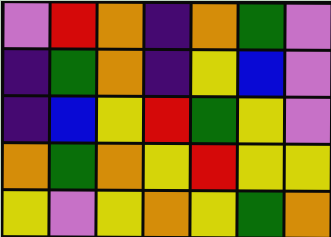[["violet", "red", "orange", "indigo", "orange", "green", "violet"], ["indigo", "green", "orange", "indigo", "yellow", "blue", "violet"], ["indigo", "blue", "yellow", "red", "green", "yellow", "violet"], ["orange", "green", "orange", "yellow", "red", "yellow", "yellow"], ["yellow", "violet", "yellow", "orange", "yellow", "green", "orange"]]